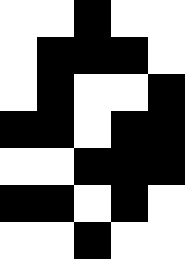[["white", "white", "black", "white", "white"], ["white", "black", "black", "black", "white"], ["white", "black", "white", "white", "black"], ["black", "black", "white", "black", "black"], ["white", "white", "black", "black", "black"], ["black", "black", "white", "black", "white"], ["white", "white", "black", "white", "white"]]